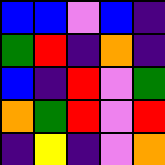[["blue", "blue", "violet", "blue", "indigo"], ["green", "red", "indigo", "orange", "indigo"], ["blue", "indigo", "red", "violet", "green"], ["orange", "green", "red", "violet", "red"], ["indigo", "yellow", "indigo", "violet", "orange"]]